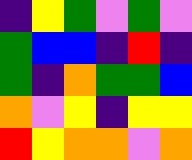[["indigo", "yellow", "green", "violet", "green", "violet"], ["green", "blue", "blue", "indigo", "red", "indigo"], ["green", "indigo", "orange", "green", "green", "blue"], ["orange", "violet", "yellow", "indigo", "yellow", "yellow"], ["red", "yellow", "orange", "orange", "violet", "orange"]]